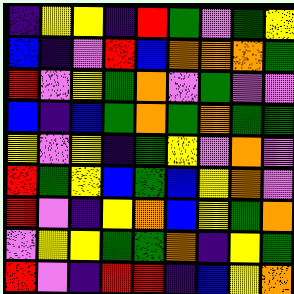[["indigo", "yellow", "yellow", "indigo", "red", "green", "violet", "green", "yellow"], ["blue", "indigo", "violet", "red", "blue", "orange", "orange", "orange", "green"], ["red", "violet", "yellow", "green", "orange", "violet", "green", "violet", "violet"], ["blue", "indigo", "blue", "green", "orange", "green", "orange", "green", "green"], ["yellow", "violet", "yellow", "indigo", "green", "yellow", "violet", "orange", "violet"], ["red", "green", "yellow", "blue", "green", "blue", "yellow", "orange", "violet"], ["red", "violet", "indigo", "yellow", "orange", "blue", "yellow", "green", "orange"], ["violet", "yellow", "yellow", "green", "green", "orange", "indigo", "yellow", "green"], ["red", "violet", "indigo", "red", "red", "indigo", "blue", "yellow", "orange"]]